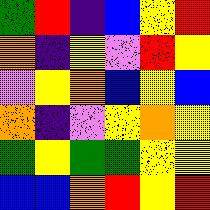[["green", "red", "indigo", "blue", "yellow", "red"], ["orange", "indigo", "yellow", "violet", "red", "yellow"], ["violet", "yellow", "orange", "blue", "yellow", "blue"], ["orange", "indigo", "violet", "yellow", "orange", "yellow"], ["green", "yellow", "green", "green", "yellow", "yellow"], ["blue", "blue", "orange", "red", "yellow", "red"]]